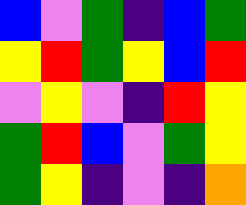[["blue", "violet", "green", "indigo", "blue", "green"], ["yellow", "red", "green", "yellow", "blue", "red"], ["violet", "yellow", "violet", "indigo", "red", "yellow"], ["green", "red", "blue", "violet", "green", "yellow"], ["green", "yellow", "indigo", "violet", "indigo", "orange"]]